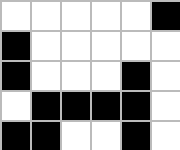[["white", "white", "white", "white", "white", "black"], ["black", "white", "white", "white", "white", "white"], ["black", "white", "white", "white", "black", "white"], ["white", "black", "black", "black", "black", "white"], ["black", "black", "white", "white", "black", "white"]]